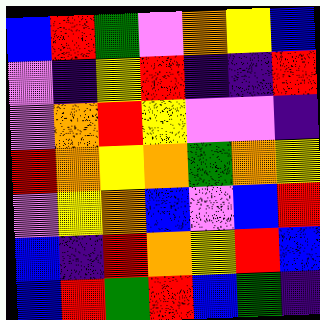[["blue", "red", "green", "violet", "orange", "yellow", "blue"], ["violet", "indigo", "yellow", "red", "indigo", "indigo", "red"], ["violet", "orange", "red", "yellow", "violet", "violet", "indigo"], ["red", "orange", "yellow", "orange", "green", "orange", "yellow"], ["violet", "yellow", "orange", "blue", "violet", "blue", "red"], ["blue", "indigo", "red", "orange", "yellow", "red", "blue"], ["blue", "red", "green", "red", "blue", "green", "indigo"]]